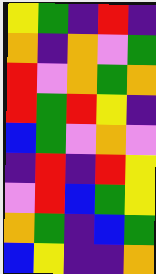[["yellow", "green", "indigo", "red", "indigo"], ["orange", "indigo", "orange", "violet", "green"], ["red", "violet", "orange", "green", "orange"], ["red", "green", "red", "yellow", "indigo"], ["blue", "green", "violet", "orange", "violet"], ["indigo", "red", "indigo", "red", "yellow"], ["violet", "red", "blue", "green", "yellow"], ["orange", "green", "indigo", "blue", "green"], ["blue", "yellow", "indigo", "indigo", "orange"]]